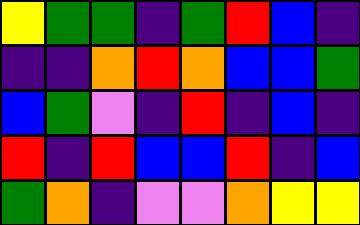[["yellow", "green", "green", "indigo", "green", "red", "blue", "indigo"], ["indigo", "indigo", "orange", "red", "orange", "blue", "blue", "green"], ["blue", "green", "violet", "indigo", "red", "indigo", "blue", "indigo"], ["red", "indigo", "red", "blue", "blue", "red", "indigo", "blue"], ["green", "orange", "indigo", "violet", "violet", "orange", "yellow", "yellow"]]